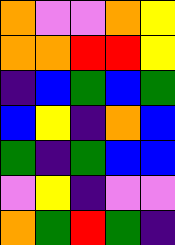[["orange", "violet", "violet", "orange", "yellow"], ["orange", "orange", "red", "red", "yellow"], ["indigo", "blue", "green", "blue", "green"], ["blue", "yellow", "indigo", "orange", "blue"], ["green", "indigo", "green", "blue", "blue"], ["violet", "yellow", "indigo", "violet", "violet"], ["orange", "green", "red", "green", "indigo"]]